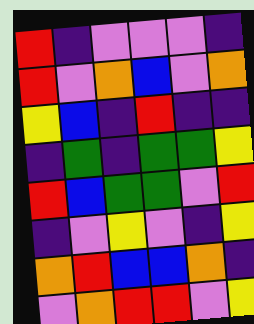[["red", "indigo", "violet", "violet", "violet", "indigo"], ["red", "violet", "orange", "blue", "violet", "orange"], ["yellow", "blue", "indigo", "red", "indigo", "indigo"], ["indigo", "green", "indigo", "green", "green", "yellow"], ["red", "blue", "green", "green", "violet", "red"], ["indigo", "violet", "yellow", "violet", "indigo", "yellow"], ["orange", "red", "blue", "blue", "orange", "indigo"], ["violet", "orange", "red", "red", "violet", "yellow"]]